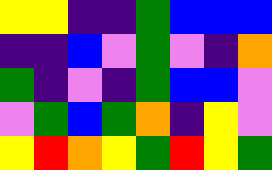[["yellow", "yellow", "indigo", "indigo", "green", "blue", "blue", "blue"], ["indigo", "indigo", "blue", "violet", "green", "violet", "indigo", "orange"], ["green", "indigo", "violet", "indigo", "green", "blue", "blue", "violet"], ["violet", "green", "blue", "green", "orange", "indigo", "yellow", "violet"], ["yellow", "red", "orange", "yellow", "green", "red", "yellow", "green"]]